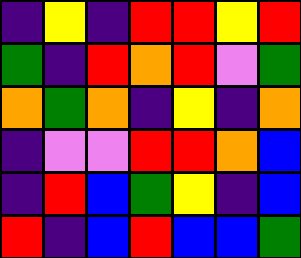[["indigo", "yellow", "indigo", "red", "red", "yellow", "red"], ["green", "indigo", "red", "orange", "red", "violet", "green"], ["orange", "green", "orange", "indigo", "yellow", "indigo", "orange"], ["indigo", "violet", "violet", "red", "red", "orange", "blue"], ["indigo", "red", "blue", "green", "yellow", "indigo", "blue"], ["red", "indigo", "blue", "red", "blue", "blue", "green"]]